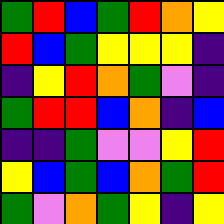[["green", "red", "blue", "green", "red", "orange", "yellow"], ["red", "blue", "green", "yellow", "yellow", "yellow", "indigo"], ["indigo", "yellow", "red", "orange", "green", "violet", "indigo"], ["green", "red", "red", "blue", "orange", "indigo", "blue"], ["indigo", "indigo", "green", "violet", "violet", "yellow", "red"], ["yellow", "blue", "green", "blue", "orange", "green", "red"], ["green", "violet", "orange", "green", "yellow", "indigo", "yellow"]]